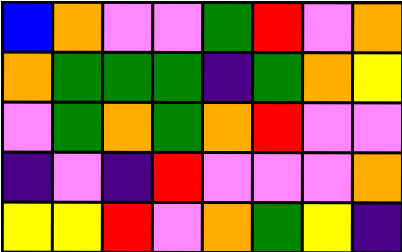[["blue", "orange", "violet", "violet", "green", "red", "violet", "orange"], ["orange", "green", "green", "green", "indigo", "green", "orange", "yellow"], ["violet", "green", "orange", "green", "orange", "red", "violet", "violet"], ["indigo", "violet", "indigo", "red", "violet", "violet", "violet", "orange"], ["yellow", "yellow", "red", "violet", "orange", "green", "yellow", "indigo"]]